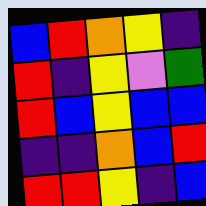[["blue", "red", "orange", "yellow", "indigo"], ["red", "indigo", "yellow", "violet", "green"], ["red", "blue", "yellow", "blue", "blue"], ["indigo", "indigo", "orange", "blue", "red"], ["red", "red", "yellow", "indigo", "blue"]]